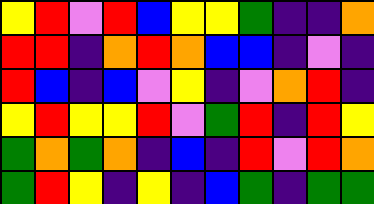[["yellow", "red", "violet", "red", "blue", "yellow", "yellow", "green", "indigo", "indigo", "orange"], ["red", "red", "indigo", "orange", "red", "orange", "blue", "blue", "indigo", "violet", "indigo"], ["red", "blue", "indigo", "blue", "violet", "yellow", "indigo", "violet", "orange", "red", "indigo"], ["yellow", "red", "yellow", "yellow", "red", "violet", "green", "red", "indigo", "red", "yellow"], ["green", "orange", "green", "orange", "indigo", "blue", "indigo", "red", "violet", "red", "orange"], ["green", "red", "yellow", "indigo", "yellow", "indigo", "blue", "green", "indigo", "green", "green"]]